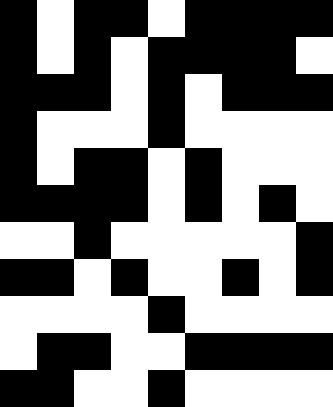[["black", "white", "black", "black", "white", "black", "black", "black", "black"], ["black", "white", "black", "white", "black", "black", "black", "black", "white"], ["black", "black", "black", "white", "black", "white", "black", "black", "black"], ["black", "white", "white", "white", "black", "white", "white", "white", "white"], ["black", "white", "black", "black", "white", "black", "white", "white", "white"], ["black", "black", "black", "black", "white", "black", "white", "black", "white"], ["white", "white", "black", "white", "white", "white", "white", "white", "black"], ["black", "black", "white", "black", "white", "white", "black", "white", "black"], ["white", "white", "white", "white", "black", "white", "white", "white", "white"], ["white", "black", "black", "white", "white", "black", "black", "black", "black"], ["black", "black", "white", "white", "black", "white", "white", "white", "white"]]